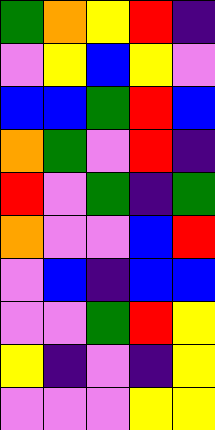[["green", "orange", "yellow", "red", "indigo"], ["violet", "yellow", "blue", "yellow", "violet"], ["blue", "blue", "green", "red", "blue"], ["orange", "green", "violet", "red", "indigo"], ["red", "violet", "green", "indigo", "green"], ["orange", "violet", "violet", "blue", "red"], ["violet", "blue", "indigo", "blue", "blue"], ["violet", "violet", "green", "red", "yellow"], ["yellow", "indigo", "violet", "indigo", "yellow"], ["violet", "violet", "violet", "yellow", "yellow"]]